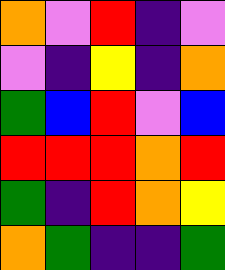[["orange", "violet", "red", "indigo", "violet"], ["violet", "indigo", "yellow", "indigo", "orange"], ["green", "blue", "red", "violet", "blue"], ["red", "red", "red", "orange", "red"], ["green", "indigo", "red", "orange", "yellow"], ["orange", "green", "indigo", "indigo", "green"]]